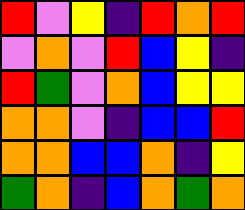[["red", "violet", "yellow", "indigo", "red", "orange", "red"], ["violet", "orange", "violet", "red", "blue", "yellow", "indigo"], ["red", "green", "violet", "orange", "blue", "yellow", "yellow"], ["orange", "orange", "violet", "indigo", "blue", "blue", "red"], ["orange", "orange", "blue", "blue", "orange", "indigo", "yellow"], ["green", "orange", "indigo", "blue", "orange", "green", "orange"]]